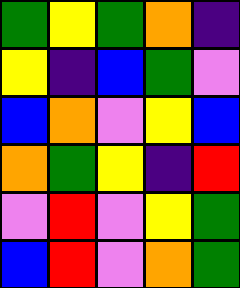[["green", "yellow", "green", "orange", "indigo"], ["yellow", "indigo", "blue", "green", "violet"], ["blue", "orange", "violet", "yellow", "blue"], ["orange", "green", "yellow", "indigo", "red"], ["violet", "red", "violet", "yellow", "green"], ["blue", "red", "violet", "orange", "green"]]